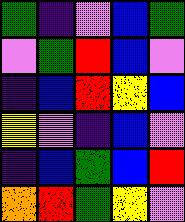[["green", "indigo", "violet", "blue", "green"], ["violet", "green", "red", "blue", "violet"], ["indigo", "blue", "red", "yellow", "blue"], ["yellow", "violet", "indigo", "blue", "violet"], ["indigo", "blue", "green", "blue", "red"], ["orange", "red", "green", "yellow", "violet"]]